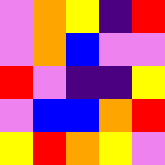[["violet", "orange", "yellow", "indigo", "red"], ["violet", "orange", "blue", "violet", "violet"], ["red", "violet", "indigo", "indigo", "yellow"], ["violet", "blue", "blue", "orange", "red"], ["yellow", "red", "orange", "yellow", "violet"]]